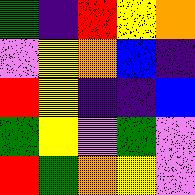[["green", "indigo", "red", "yellow", "orange"], ["violet", "yellow", "orange", "blue", "indigo"], ["red", "yellow", "indigo", "indigo", "blue"], ["green", "yellow", "violet", "green", "violet"], ["red", "green", "orange", "yellow", "violet"]]